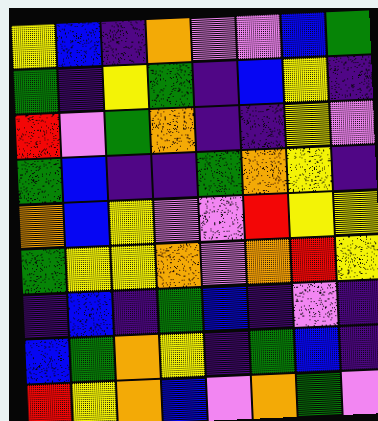[["yellow", "blue", "indigo", "orange", "violet", "violet", "blue", "green"], ["green", "indigo", "yellow", "green", "indigo", "blue", "yellow", "indigo"], ["red", "violet", "green", "orange", "indigo", "indigo", "yellow", "violet"], ["green", "blue", "indigo", "indigo", "green", "orange", "yellow", "indigo"], ["orange", "blue", "yellow", "violet", "violet", "red", "yellow", "yellow"], ["green", "yellow", "yellow", "orange", "violet", "orange", "red", "yellow"], ["indigo", "blue", "indigo", "green", "blue", "indigo", "violet", "indigo"], ["blue", "green", "orange", "yellow", "indigo", "green", "blue", "indigo"], ["red", "yellow", "orange", "blue", "violet", "orange", "green", "violet"]]